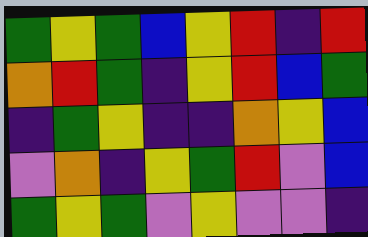[["green", "yellow", "green", "blue", "yellow", "red", "indigo", "red"], ["orange", "red", "green", "indigo", "yellow", "red", "blue", "green"], ["indigo", "green", "yellow", "indigo", "indigo", "orange", "yellow", "blue"], ["violet", "orange", "indigo", "yellow", "green", "red", "violet", "blue"], ["green", "yellow", "green", "violet", "yellow", "violet", "violet", "indigo"]]